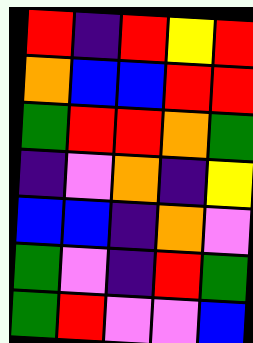[["red", "indigo", "red", "yellow", "red"], ["orange", "blue", "blue", "red", "red"], ["green", "red", "red", "orange", "green"], ["indigo", "violet", "orange", "indigo", "yellow"], ["blue", "blue", "indigo", "orange", "violet"], ["green", "violet", "indigo", "red", "green"], ["green", "red", "violet", "violet", "blue"]]